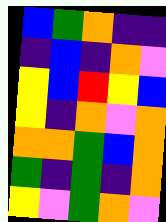[["blue", "green", "orange", "indigo", "indigo"], ["indigo", "blue", "indigo", "orange", "violet"], ["yellow", "blue", "red", "yellow", "blue"], ["yellow", "indigo", "orange", "violet", "orange"], ["orange", "orange", "green", "blue", "orange"], ["green", "indigo", "green", "indigo", "orange"], ["yellow", "violet", "green", "orange", "violet"]]